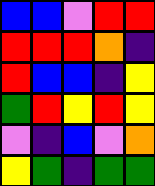[["blue", "blue", "violet", "red", "red"], ["red", "red", "red", "orange", "indigo"], ["red", "blue", "blue", "indigo", "yellow"], ["green", "red", "yellow", "red", "yellow"], ["violet", "indigo", "blue", "violet", "orange"], ["yellow", "green", "indigo", "green", "green"]]